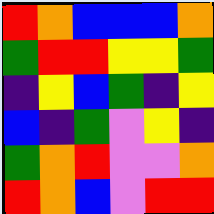[["red", "orange", "blue", "blue", "blue", "orange"], ["green", "red", "red", "yellow", "yellow", "green"], ["indigo", "yellow", "blue", "green", "indigo", "yellow"], ["blue", "indigo", "green", "violet", "yellow", "indigo"], ["green", "orange", "red", "violet", "violet", "orange"], ["red", "orange", "blue", "violet", "red", "red"]]